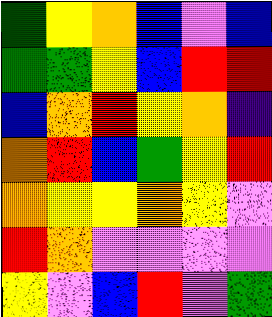[["green", "yellow", "orange", "blue", "violet", "blue"], ["green", "green", "yellow", "blue", "red", "red"], ["blue", "orange", "red", "yellow", "orange", "indigo"], ["orange", "red", "blue", "green", "yellow", "red"], ["orange", "yellow", "yellow", "orange", "yellow", "violet"], ["red", "orange", "violet", "violet", "violet", "violet"], ["yellow", "violet", "blue", "red", "violet", "green"]]